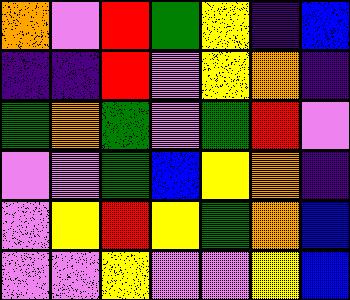[["orange", "violet", "red", "green", "yellow", "indigo", "blue"], ["indigo", "indigo", "red", "violet", "yellow", "orange", "indigo"], ["green", "orange", "green", "violet", "green", "red", "violet"], ["violet", "violet", "green", "blue", "yellow", "orange", "indigo"], ["violet", "yellow", "red", "yellow", "green", "orange", "blue"], ["violet", "violet", "yellow", "violet", "violet", "yellow", "blue"]]